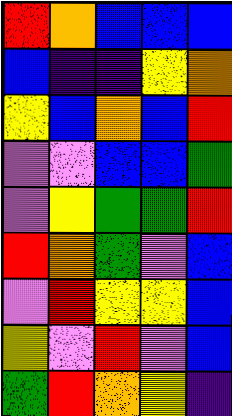[["red", "orange", "blue", "blue", "blue"], ["blue", "indigo", "indigo", "yellow", "orange"], ["yellow", "blue", "orange", "blue", "red"], ["violet", "violet", "blue", "blue", "green"], ["violet", "yellow", "green", "green", "red"], ["red", "orange", "green", "violet", "blue"], ["violet", "red", "yellow", "yellow", "blue"], ["yellow", "violet", "red", "violet", "blue"], ["green", "red", "orange", "yellow", "indigo"]]